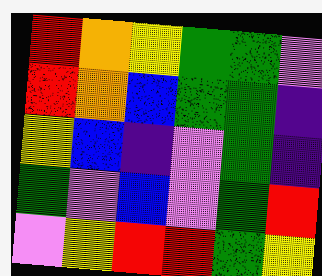[["red", "orange", "yellow", "green", "green", "violet"], ["red", "orange", "blue", "green", "green", "indigo"], ["yellow", "blue", "indigo", "violet", "green", "indigo"], ["green", "violet", "blue", "violet", "green", "red"], ["violet", "yellow", "red", "red", "green", "yellow"]]